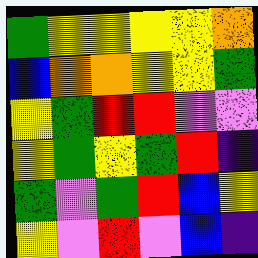[["green", "yellow", "yellow", "yellow", "yellow", "orange"], ["blue", "orange", "orange", "yellow", "yellow", "green"], ["yellow", "green", "red", "red", "violet", "violet"], ["yellow", "green", "yellow", "green", "red", "indigo"], ["green", "violet", "green", "red", "blue", "yellow"], ["yellow", "violet", "red", "violet", "blue", "indigo"]]